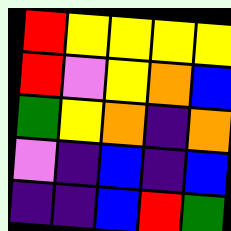[["red", "yellow", "yellow", "yellow", "yellow"], ["red", "violet", "yellow", "orange", "blue"], ["green", "yellow", "orange", "indigo", "orange"], ["violet", "indigo", "blue", "indigo", "blue"], ["indigo", "indigo", "blue", "red", "green"]]